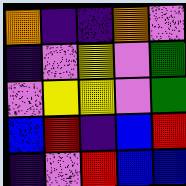[["orange", "indigo", "indigo", "orange", "violet"], ["indigo", "violet", "yellow", "violet", "green"], ["violet", "yellow", "yellow", "violet", "green"], ["blue", "red", "indigo", "blue", "red"], ["indigo", "violet", "red", "blue", "blue"]]